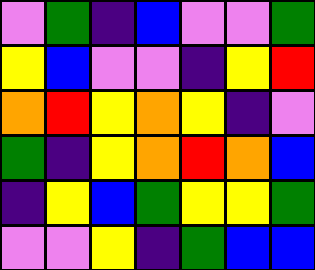[["violet", "green", "indigo", "blue", "violet", "violet", "green"], ["yellow", "blue", "violet", "violet", "indigo", "yellow", "red"], ["orange", "red", "yellow", "orange", "yellow", "indigo", "violet"], ["green", "indigo", "yellow", "orange", "red", "orange", "blue"], ["indigo", "yellow", "blue", "green", "yellow", "yellow", "green"], ["violet", "violet", "yellow", "indigo", "green", "blue", "blue"]]